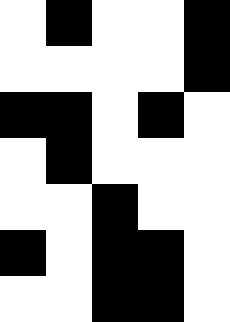[["white", "black", "white", "white", "black"], ["white", "white", "white", "white", "black"], ["black", "black", "white", "black", "white"], ["white", "black", "white", "white", "white"], ["white", "white", "black", "white", "white"], ["black", "white", "black", "black", "white"], ["white", "white", "black", "black", "white"]]